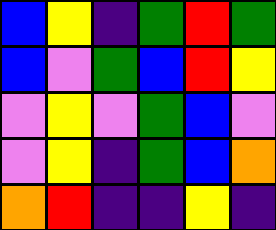[["blue", "yellow", "indigo", "green", "red", "green"], ["blue", "violet", "green", "blue", "red", "yellow"], ["violet", "yellow", "violet", "green", "blue", "violet"], ["violet", "yellow", "indigo", "green", "blue", "orange"], ["orange", "red", "indigo", "indigo", "yellow", "indigo"]]